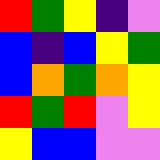[["red", "green", "yellow", "indigo", "violet"], ["blue", "indigo", "blue", "yellow", "green"], ["blue", "orange", "green", "orange", "yellow"], ["red", "green", "red", "violet", "yellow"], ["yellow", "blue", "blue", "violet", "violet"]]